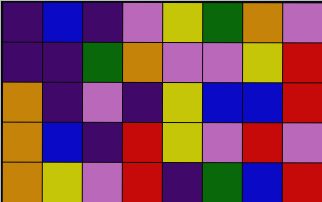[["indigo", "blue", "indigo", "violet", "yellow", "green", "orange", "violet"], ["indigo", "indigo", "green", "orange", "violet", "violet", "yellow", "red"], ["orange", "indigo", "violet", "indigo", "yellow", "blue", "blue", "red"], ["orange", "blue", "indigo", "red", "yellow", "violet", "red", "violet"], ["orange", "yellow", "violet", "red", "indigo", "green", "blue", "red"]]